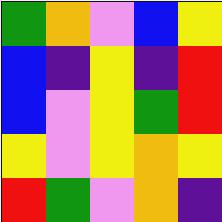[["green", "orange", "violet", "blue", "yellow"], ["blue", "indigo", "yellow", "indigo", "red"], ["blue", "violet", "yellow", "green", "red"], ["yellow", "violet", "yellow", "orange", "yellow"], ["red", "green", "violet", "orange", "indigo"]]